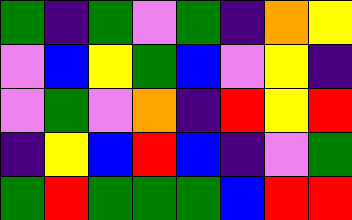[["green", "indigo", "green", "violet", "green", "indigo", "orange", "yellow"], ["violet", "blue", "yellow", "green", "blue", "violet", "yellow", "indigo"], ["violet", "green", "violet", "orange", "indigo", "red", "yellow", "red"], ["indigo", "yellow", "blue", "red", "blue", "indigo", "violet", "green"], ["green", "red", "green", "green", "green", "blue", "red", "red"]]